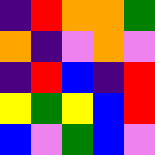[["indigo", "red", "orange", "orange", "green"], ["orange", "indigo", "violet", "orange", "violet"], ["indigo", "red", "blue", "indigo", "red"], ["yellow", "green", "yellow", "blue", "red"], ["blue", "violet", "green", "blue", "violet"]]